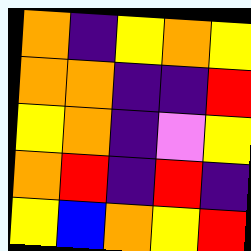[["orange", "indigo", "yellow", "orange", "yellow"], ["orange", "orange", "indigo", "indigo", "red"], ["yellow", "orange", "indigo", "violet", "yellow"], ["orange", "red", "indigo", "red", "indigo"], ["yellow", "blue", "orange", "yellow", "red"]]